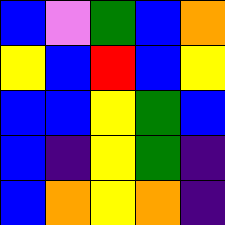[["blue", "violet", "green", "blue", "orange"], ["yellow", "blue", "red", "blue", "yellow"], ["blue", "blue", "yellow", "green", "blue"], ["blue", "indigo", "yellow", "green", "indigo"], ["blue", "orange", "yellow", "orange", "indigo"]]